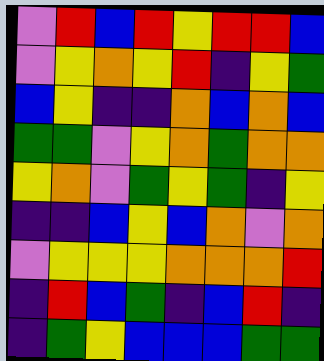[["violet", "red", "blue", "red", "yellow", "red", "red", "blue"], ["violet", "yellow", "orange", "yellow", "red", "indigo", "yellow", "green"], ["blue", "yellow", "indigo", "indigo", "orange", "blue", "orange", "blue"], ["green", "green", "violet", "yellow", "orange", "green", "orange", "orange"], ["yellow", "orange", "violet", "green", "yellow", "green", "indigo", "yellow"], ["indigo", "indigo", "blue", "yellow", "blue", "orange", "violet", "orange"], ["violet", "yellow", "yellow", "yellow", "orange", "orange", "orange", "red"], ["indigo", "red", "blue", "green", "indigo", "blue", "red", "indigo"], ["indigo", "green", "yellow", "blue", "blue", "blue", "green", "green"]]